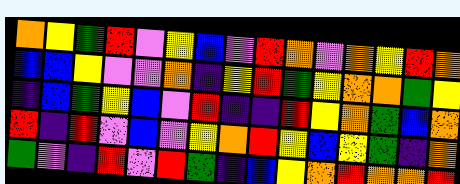[["orange", "yellow", "green", "red", "violet", "yellow", "blue", "violet", "red", "orange", "violet", "orange", "yellow", "red", "orange"], ["blue", "blue", "yellow", "violet", "violet", "orange", "indigo", "yellow", "red", "green", "yellow", "orange", "orange", "green", "yellow"], ["indigo", "blue", "green", "yellow", "blue", "violet", "red", "indigo", "indigo", "red", "yellow", "orange", "green", "blue", "orange"], ["red", "indigo", "red", "violet", "blue", "violet", "yellow", "orange", "red", "yellow", "blue", "yellow", "green", "indigo", "orange"], ["green", "violet", "indigo", "red", "violet", "red", "green", "indigo", "blue", "yellow", "orange", "red", "orange", "orange", "red"]]